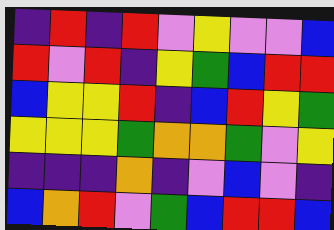[["indigo", "red", "indigo", "red", "violet", "yellow", "violet", "violet", "blue"], ["red", "violet", "red", "indigo", "yellow", "green", "blue", "red", "red"], ["blue", "yellow", "yellow", "red", "indigo", "blue", "red", "yellow", "green"], ["yellow", "yellow", "yellow", "green", "orange", "orange", "green", "violet", "yellow"], ["indigo", "indigo", "indigo", "orange", "indigo", "violet", "blue", "violet", "indigo"], ["blue", "orange", "red", "violet", "green", "blue", "red", "red", "blue"]]